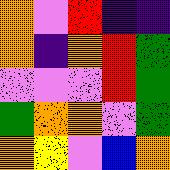[["orange", "violet", "red", "indigo", "indigo"], ["orange", "indigo", "orange", "red", "green"], ["violet", "violet", "violet", "red", "green"], ["green", "orange", "orange", "violet", "green"], ["orange", "yellow", "violet", "blue", "orange"]]